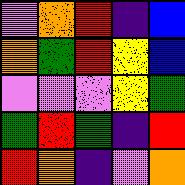[["violet", "orange", "red", "indigo", "blue"], ["orange", "green", "red", "yellow", "blue"], ["violet", "violet", "violet", "yellow", "green"], ["green", "red", "green", "indigo", "red"], ["red", "orange", "indigo", "violet", "orange"]]